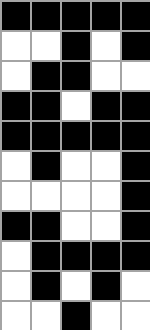[["black", "black", "black", "black", "black"], ["white", "white", "black", "white", "black"], ["white", "black", "black", "white", "white"], ["black", "black", "white", "black", "black"], ["black", "black", "black", "black", "black"], ["white", "black", "white", "white", "black"], ["white", "white", "white", "white", "black"], ["black", "black", "white", "white", "black"], ["white", "black", "black", "black", "black"], ["white", "black", "white", "black", "white"], ["white", "white", "black", "white", "white"]]